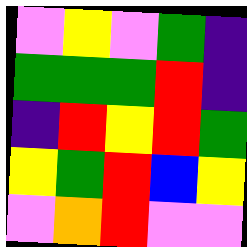[["violet", "yellow", "violet", "green", "indigo"], ["green", "green", "green", "red", "indigo"], ["indigo", "red", "yellow", "red", "green"], ["yellow", "green", "red", "blue", "yellow"], ["violet", "orange", "red", "violet", "violet"]]